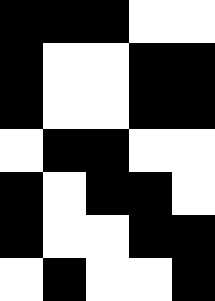[["black", "black", "black", "white", "white"], ["black", "white", "white", "black", "black"], ["black", "white", "white", "black", "black"], ["white", "black", "black", "white", "white"], ["black", "white", "black", "black", "white"], ["black", "white", "white", "black", "black"], ["white", "black", "white", "white", "black"]]